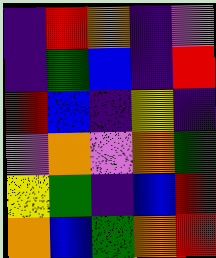[["indigo", "red", "orange", "indigo", "violet"], ["indigo", "green", "blue", "indigo", "red"], ["red", "blue", "indigo", "yellow", "indigo"], ["violet", "orange", "violet", "orange", "green"], ["yellow", "green", "indigo", "blue", "red"], ["orange", "blue", "green", "orange", "red"]]